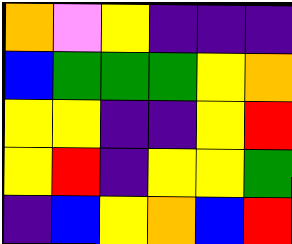[["orange", "violet", "yellow", "indigo", "indigo", "indigo"], ["blue", "green", "green", "green", "yellow", "orange"], ["yellow", "yellow", "indigo", "indigo", "yellow", "red"], ["yellow", "red", "indigo", "yellow", "yellow", "green"], ["indigo", "blue", "yellow", "orange", "blue", "red"]]